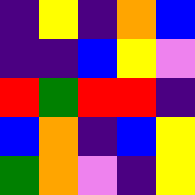[["indigo", "yellow", "indigo", "orange", "blue"], ["indigo", "indigo", "blue", "yellow", "violet"], ["red", "green", "red", "red", "indigo"], ["blue", "orange", "indigo", "blue", "yellow"], ["green", "orange", "violet", "indigo", "yellow"]]